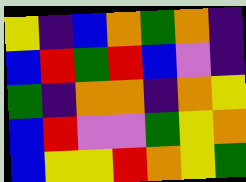[["yellow", "indigo", "blue", "orange", "green", "orange", "indigo"], ["blue", "red", "green", "red", "blue", "violet", "indigo"], ["green", "indigo", "orange", "orange", "indigo", "orange", "yellow"], ["blue", "red", "violet", "violet", "green", "yellow", "orange"], ["blue", "yellow", "yellow", "red", "orange", "yellow", "green"]]